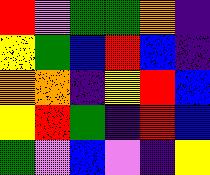[["red", "violet", "green", "green", "orange", "indigo"], ["yellow", "green", "blue", "red", "blue", "indigo"], ["orange", "orange", "indigo", "yellow", "red", "blue"], ["yellow", "red", "green", "indigo", "red", "blue"], ["green", "violet", "blue", "violet", "indigo", "yellow"]]